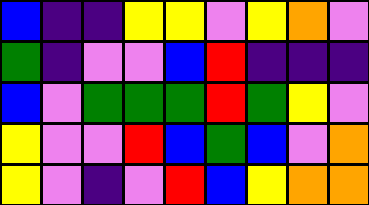[["blue", "indigo", "indigo", "yellow", "yellow", "violet", "yellow", "orange", "violet"], ["green", "indigo", "violet", "violet", "blue", "red", "indigo", "indigo", "indigo"], ["blue", "violet", "green", "green", "green", "red", "green", "yellow", "violet"], ["yellow", "violet", "violet", "red", "blue", "green", "blue", "violet", "orange"], ["yellow", "violet", "indigo", "violet", "red", "blue", "yellow", "orange", "orange"]]